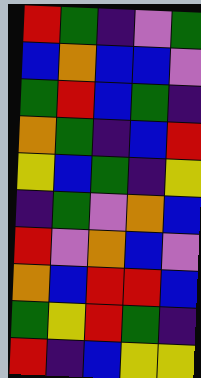[["red", "green", "indigo", "violet", "green"], ["blue", "orange", "blue", "blue", "violet"], ["green", "red", "blue", "green", "indigo"], ["orange", "green", "indigo", "blue", "red"], ["yellow", "blue", "green", "indigo", "yellow"], ["indigo", "green", "violet", "orange", "blue"], ["red", "violet", "orange", "blue", "violet"], ["orange", "blue", "red", "red", "blue"], ["green", "yellow", "red", "green", "indigo"], ["red", "indigo", "blue", "yellow", "yellow"]]